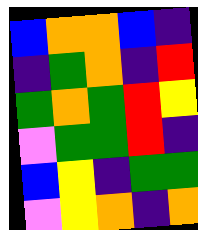[["blue", "orange", "orange", "blue", "indigo"], ["indigo", "green", "orange", "indigo", "red"], ["green", "orange", "green", "red", "yellow"], ["violet", "green", "green", "red", "indigo"], ["blue", "yellow", "indigo", "green", "green"], ["violet", "yellow", "orange", "indigo", "orange"]]